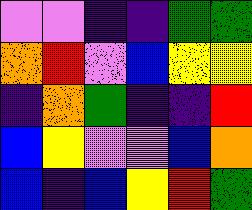[["violet", "violet", "indigo", "indigo", "green", "green"], ["orange", "red", "violet", "blue", "yellow", "yellow"], ["indigo", "orange", "green", "indigo", "indigo", "red"], ["blue", "yellow", "violet", "violet", "blue", "orange"], ["blue", "indigo", "blue", "yellow", "red", "green"]]